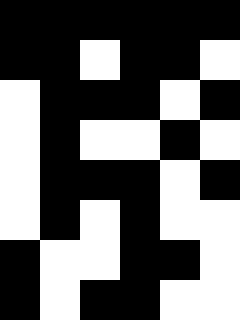[["black", "black", "black", "black", "black", "black"], ["black", "black", "white", "black", "black", "white"], ["white", "black", "black", "black", "white", "black"], ["white", "black", "white", "white", "black", "white"], ["white", "black", "black", "black", "white", "black"], ["white", "black", "white", "black", "white", "white"], ["black", "white", "white", "black", "black", "white"], ["black", "white", "black", "black", "white", "white"]]